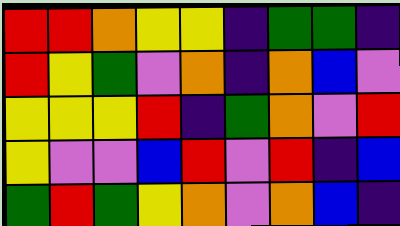[["red", "red", "orange", "yellow", "yellow", "indigo", "green", "green", "indigo"], ["red", "yellow", "green", "violet", "orange", "indigo", "orange", "blue", "violet"], ["yellow", "yellow", "yellow", "red", "indigo", "green", "orange", "violet", "red"], ["yellow", "violet", "violet", "blue", "red", "violet", "red", "indigo", "blue"], ["green", "red", "green", "yellow", "orange", "violet", "orange", "blue", "indigo"]]